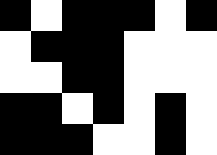[["black", "white", "black", "black", "black", "white", "black"], ["white", "black", "black", "black", "white", "white", "white"], ["white", "white", "black", "black", "white", "white", "white"], ["black", "black", "white", "black", "white", "black", "white"], ["black", "black", "black", "white", "white", "black", "white"]]